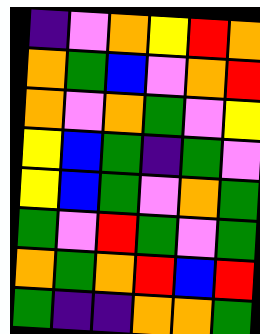[["indigo", "violet", "orange", "yellow", "red", "orange"], ["orange", "green", "blue", "violet", "orange", "red"], ["orange", "violet", "orange", "green", "violet", "yellow"], ["yellow", "blue", "green", "indigo", "green", "violet"], ["yellow", "blue", "green", "violet", "orange", "green"], ["green", "violet", "red", "green", "violet", "green"], ["orange", "green", "orange", "red", "blue", "red"], ["green", "indigo", "indigo", "orange", "orange", "green"]]